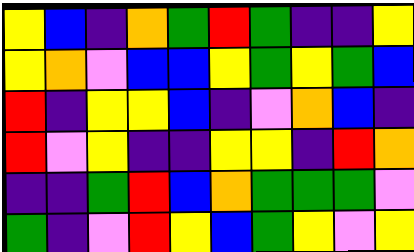[["yellow", "blue", "indigo", "orange", "green", "red", "green", "indigo", "indigo", "yellow"], ["yellow", "orange", "violet", "blue", "blue", "yellow", "green", "yellow", "green", "blue"], ["red", "indigo", "yellow", "yellow", "blue", "indigo", "violet", "orange", "blue", "indigo"], ["red", "violet", "yellow", "indigo", "indigo", "yellow", "yellow", "indigo", "red", "orange"], ["indigo", "indigo", "green", "red", "blue", "orange", "green", "green", "green", "violet"], ["green", "indigo", "violet", "red", "yellow", "blue", "green", "yellow", "violet", "yellow"]]